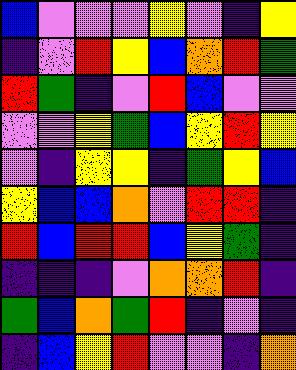[["blue", "violet", "violet", "violet", "yellow", "violet", "indigo", "yellow"], ["indigo", "violet", "red", "yellow", "blue", "orange", "red", "green"], ["red", "green", "indigo", "violet", "red", "blue", "violet", "violet"], ["violet", "violet", "yellow", "green", "blue", "yellow", "red", "yellow"], ["violet", "indigo", "yellow", "yellow", "indigo", "green", "yellow", "blue"], ["yellow", "blue", "blue", "orange", "violet", "red", "red", "indigo"], ["red", "blue", "red", "red", "blue", "yellow", "green", "indigo"], ["indigo", "indigo", "indigo", "violet", "orange", "orange", "red", "indigo"], ["green", "blue", "orange", "green", "red", "indigo", "violet", "indigo"], ["indigo", "blue", "yellow", "red", "violet", "violet", "indigo", "orange"]]